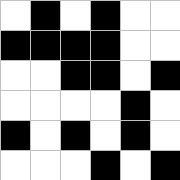[["white", "black", "white", "black", "white", "white"], ["black", "black", "black", "black", "white", "white"], ["white", "white", "black", "black", "white", "black"], ["white", "white", "white", "white", "black", "white"], ["black", "white", "black", "white", "black", "white"], ["white", "white", "white", "black", "white", "black"]]